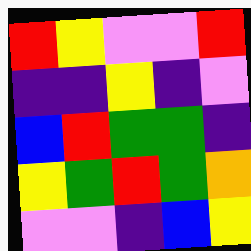[["red", "yellow", "violet", "violet", "red"], ["indigo", "indigo", "yellow", "indigo", "violet"], ["blue", "red", "green", "green", "indigo"], ["yellow", "green", "red", "green", "orange"], ["violet", "violet", "indigo", "blue", "yellow"]]